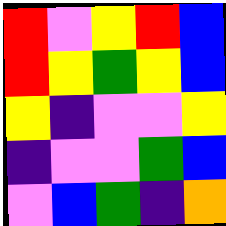[["red", "violet", "yellow", "red", "blue"], ["red", "yellow", "green", "yellow", "blue"], ["yellow", "indigo", "violet", "violet", "yellow"], ["indigo", "violet", "violet", "green", "blue"], ["violet", "blue", "green", "indigo", "orange"]]